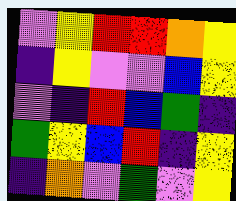[["violet", "yellow", "red", "red", "orange", "yellow"], ["indigo", "yellow", "violet", "violet", "blue", "yellow"], ["violet", "indigo", "red", "blue", "green", "indigo"], ["green", "yellow", "blue", "red", "indigo", "yellow"], ["indigo", "orange", "violet", "green", "violet", "yellow"]]